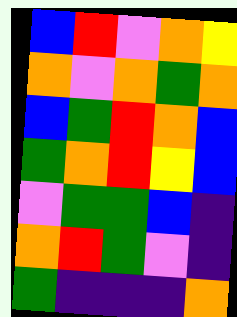[["blue", "red", "violet", "orange", "yellow"], ["orange", "violet", "orange", "green", "orange"], ["blue", "green", "red", "orange", "blue"], ["green", "orange", "red", "yellow", "blue"], ["violet", "green", "green", "blue", "indigo"], ["orange", "red", "green", "violet", "indigo"], ["green", "indigo", "indigo", "indigo", "orange"]]